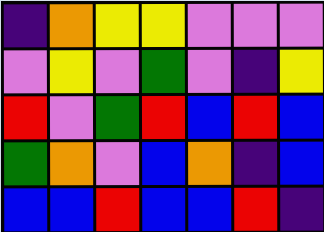[["indigo", "orange", "yellow", "yellow", "violet", "violet", "violet"], ["violet", "yellow", "violet", "green", "violet", "indigo", "yellow"], ["red", "violet", "green", "red", "blue", "red", "blue"], ["green", "orange", "violet", "blue", "orange", "indigo", "blue"], ["blue", "blue", "red", "blue", "blue", "red", "indigo"]]